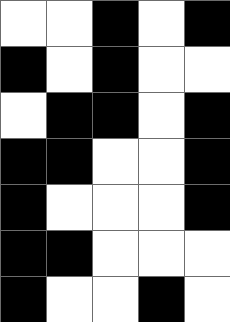[["white", "white", "black", "white", "black"], ["black", "white", "black", "white", "white"], ["white", "black", "black", "white", "black"], ["black", "black", "white", "white", "black"], ["black", "white", "white", "white", "black"], ["black", "black", "white", "white", "white"], ["black", "white", "white", "black", "white"]]